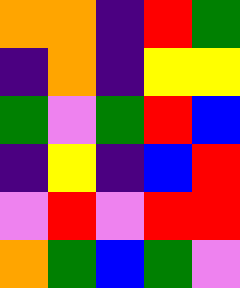[["orange", "orange", "indigo", "red", "green"], ["indigo", "orange", "indigo", "yellow", "yellow"], ["green", "violet", "green", "red", "blue"], ["indigo", "yellow", "indigo", "blue", "red"], ["violet", "red", "violet", "red", "red"], ["orange", "green", "blue", "green", "violet"]]